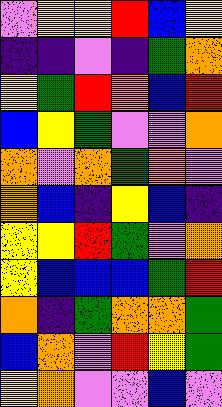[["violet", "yellow", "yellow", "red", "blue", "yellow"], ["indigo", "indigo", "violet", "indigo", "green", "orange"], ["yellow", "green", "red", "orange", "blue", "red"], ["blue", "yellow", "green", "violet", "violet", "orange"], ["orange", "violet", "orange", "green", "orange", "violet"], ["orange", "blue", "indigo", "yellow", "blue", "indigo"], ["yellow", "yellow", "red", "green", "violet", "orange"], ["yellow", "blue", "blue", "blue", "green", "red"], ["orange", "indigo", "green", "orange", "orange", "green"], ["blue", "orange", "violet", "red", "yellow", "green"], ["yellow", "orange", "violet", "violet", "blue", "violet"]]